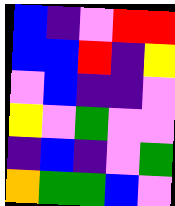[["blue", "indigo", "violet", "red", "red"], ["blue", "blue", "red", "indigo", "yellow"], ["violet", "blue", "indigo", "indigo", "violet"], ["yellow", "violet", "green", "violet", "violet"], ["indigo", "blue", "indigo", "violet", "green"], ["orange", "green", "green", "blue", "violet"]]